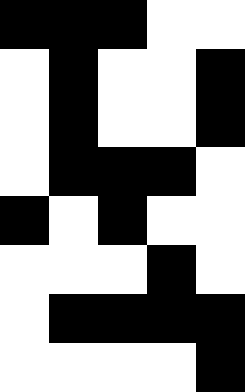[["black", "black", "black", "white", "white"], ["white", "black", "white", "white", "black"], ["white", "black", "white", "white", "black"], ["white", "black", "black", "black", "white"], ["black", "white", "black", "white", "white"], ["white", "white", "white", "black", "white"], ["white", "black", "black", "black", "black"], ["white", "white", "white", "white", "black"]]